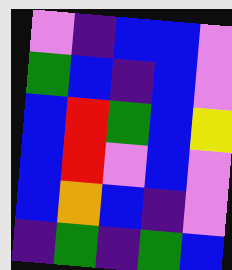[["violet", "indigo", "blue", "blue", "violet"], ["green", "blue", "indigo", "blue", "violet"], ["blue", "red", "green", "blue", "yellow"], ["blue", "red", "violet", "blue", "violet"], ["blue", "orange", "blue", "indigo", "violet"], ["indigo", "green", "indigo", "green", "blue"]]